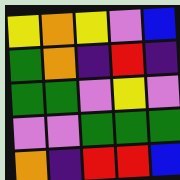[["yellow", "orange", "yellow", "violet", "blue"], ["green", "orange", "indigo", "red", "indigo"], ["green", "green", "violet", "yellow", "violet"], ["violet", "violet", "green", "green", "green"], ["orange", "indigo", "red", "red", "blue"]]